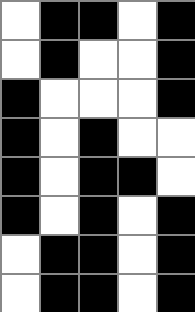[["white", "black", "black", "white", "black"], ["white", "black", "white", "white", "black"], ["black", "white", "white", "white", "black"], ["black", "white", "black", "white", "white"], ["black", "white", "black", "black", "white"], ["black", "white", "black", "white", "black"], ["white", "black", "black", "white", "black"], ["white", "black", "black", "white", "black"]]